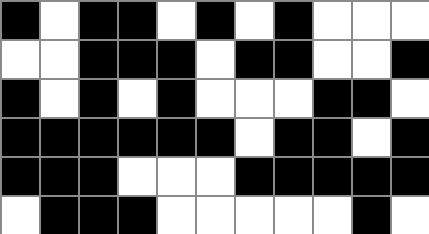[["black", "white", "black", "black", "white", "black", "white", "black", "white", "white", "white"], ["white", "white", "black", "black", "black", "white", "black", "black", "white", "white", "black"], ["black", "white", "black", "white", "black", "white", "white", "white", "black", "black", "white"], ["black", "black", "black", "black", "black", "black", "white", "black", "black", "white", "black"], ["black", "black", "black", "white", "white", "white", "black", "black", "black", "black", "black"], ["white", "black", "black", "black", "white", "white", "white", "white", "white", "black", "white"]]